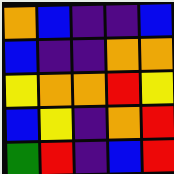[["orange", "blue", "indigo", "indigo", "blue"], ["blue", "indigo", "indigo", "orange", "orange"], ["yellow", "orange", "orange", "red", "yellow"], ["blue", "yellow", "indigo", "orange", "red"], ["green", "red", "indigo", "blue", "red"]]